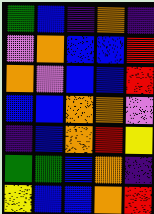[["green", "blue", "indigo", "orange", "indigo"], ["violet", "orange", "blue", "blue", "red"], ["orange", "violet", "blue", "blue", "red"], ["blue", "blue", "orange", "orange", "violet"], ["indigo", "blue", "orange", "red", "yellow"], ["green", "green", "blue", "orange", "indigo"], ["yellow", "blue", "blue", "orange", "red"]]